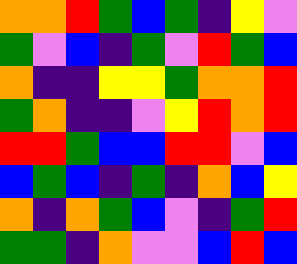[["orange", "orange", "red", "green", "blue", "green", "indigo", "yellow", "violet"], ["green", "violet", "blue", "indigo", "green", "violet", "red", "green", "blue"], ["orange", "indigo", "indigo", "yellow", "yellow", "green", "orange", "orange", "red"], ["green", "orange", "indigo", "indigo", "violet", "yellow", "red", "orange", "red"], ["red", "red", "green", "blue", "blue", "red", "red", "violet", "blue"], ["blue", "green", "blue", "indigo", "green", "indigo", "orange", "blue", "yellow"], ["orange", "indigo", "orange", "green", "blue", "violet", "indigo", "green", "red"], ["green", "green", "indigo", "orange", "violet", "violet", "blue", "red", "blue"]]